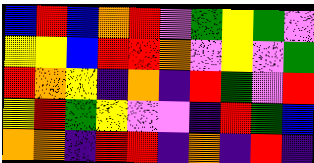[["blue", "red", "blue", "orange", "red", "violet", "green", "yellow", "green", "violet"], ["yellow", "yellow", "blue", "red", "red", "orange", "violet", "yellow", "violet", "green"], ["red", "orange", "yellow", "indigo", "orange", "indigo", "red", "green", "violet", "red"], ["yellow", "red", "green", "yellow", "violet", "violet", "indigo", "red", "green", "blue"], ["orange", "orange", "indigo", "red", "red", "indigo", "orange", "indigo", "red", "indigo"]]